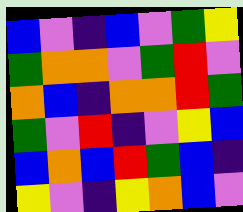[["blue", "violet", "indigo", "blue", "violet", "green", "yellow"], ["green", "orange", "orange", "violet", "green", "red", "violet"], ["orange", "blue", "indigo", "orange", "orange", "red", "green"], ["green", "violet", "red", "indigo", "violet", "yellow", "blue"], ["blue", "orange", "blue", "red", "green", "blue", "indigo"], ["yellow", "violet", "indigo", "yellow", "orange", "blue", "violet"]]